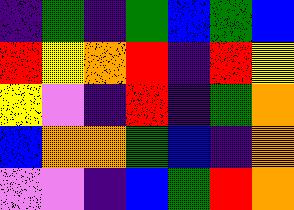[["indigo", "green", "indigo", "green", "blue", "green", "blue"], ["red", "yellow", "orange", "red", "indigo", "red", "yellow"], ["yellow", "violet", "indigo", "red", "indigo", "green", "orange"], ["blue", "orange", "orange", "green", "blue", "indigo", "orange"], ["violet", "violet", "indigo", "blue", "green", "red", "orange"]]